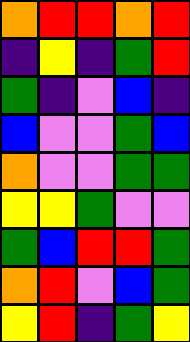[["orange", "red", "red", "orange", "red"], ["indigo", "yellow", "indigo", "green", "red"], ["green", "indigo", "violet", "blue", "indigo"], ["blue", "violet", "violet", "green", "blue"], ["orange", "violet", "violet", "green", "green"], ["yellow", "yellow", "green", "violet", "violet"], ["green", "blue", "red", "red", "green"], ["orange", "red", "violet", "blue", "green"], ["yellow", "red", "indigo", "green", "yellow"]]